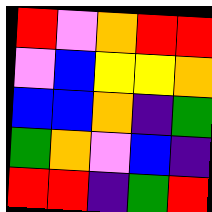[["red", "violet", "orange", "red", "red"], ["violet", "blue", "yellow", "yellow", "orange"], ["blue", "blue", "orange", "indigo", "green"], ["green", "orange", "violet", "blue", "indigo"], ["red", "red", "indigo", "green", "red"]]